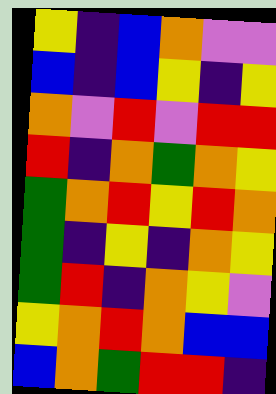[["yellow", "indigo", "blue", "orange", "violet", "violet"], ["blue", "indigo", "blue", "yellow", "indigo", "yellow"], ["orange", "violet", "red", "violet", "red", "red"], ["red", "indigo", "orange", "green", "orange", "yellow"], ["green", "orange", "red", "yellow", "red", "orange"], ["green", "indigo", "yellow", "indigo", "orange", "yellow"], ["green", "red", "indigo", "orange", "yellow", "violet"], ["yellow", "orange", "red", "orange", "blue", "blue"], ["blue", "orange", "green", "red", "red", "indigo"]]